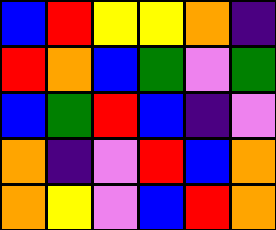[["blue", "red", "yellow", "yellow", "orange", "indigo"], ["red", "orange", "blue", "green", "violet", "green"], ["blue", "green", "red", "blue", "indigo", "violet"], ["orange", "indigo", "violet", "red", "blue", "orange"], ["orange", "yellow", "violet", "blue", "red", "orange"]]